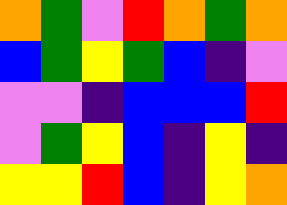[["orange", "green", "violet", "red", "orange", "green", "orange"], ["blue", "green", "yellow", "green", "blue", "indigo", "violet"], ["violet", "violet", "indigo", "blue", "blue", "blue", "red"], ["violet", "green", "yellow", "blue", "indigo", "yellow", "indigo"], ["yellow", "yellow", "red", "blue", "indigo", "yellow", "orange"]]